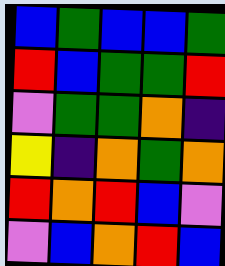[["blue", "green", "blue", "blue", "green"], ["red", "blue", "green", "green", "red"], ["violet", "green", "green", "orange", "indigo"], ["yellow", "indigo", "orange", "green", "orange"], ["red", "orange", "red", "blue", "violet"], ["violet", "blue", "orange", "red", "blue"]]